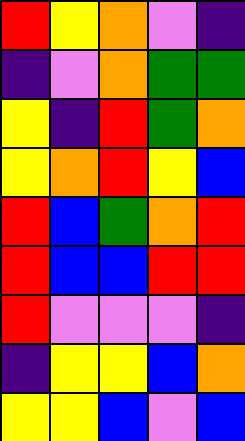[["red", "yellow", "orange", "violet", "indigo"], ["indigo", "violet", "orange", "green", "green"], ["yellow", "indigo", "red", "green", "orange"], ["yellow", "orange", "red", "yellow", "blue"], ["red", "blue", "green", "orange", "red"], ["red", "blue", "blue", "red", "red"], ["red", "violet", "violet", "violet", "indigo"], ["indigo", "yellow", "yellow", "blue", "orange"], ["yellow", "yellow", "blue", "violet", "blue"]]